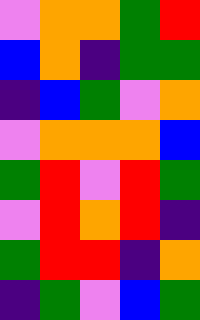[["violet", "orange", "orange", "green", "red"], ["blue", "orange", "indigo", "green", "green"], ["indigo", "blue", "green", "violet", "orange"], ["violet", "orange", "orange", "orange", "blue"], ["green", "red", "violet", "red", "green"], ["violet", "red", "orange", "red", "indigo"], ["green", "red", "red", "indigo", "orange"], ["indigo", "green", "violet", "blue", "green"]]